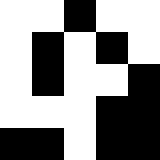[["white", "white", "black", "white", "white"], ["white", "black", "white", "black", "white"], ["white", "black", "white", "white", "black"], ["white", "white", "white", "black", "black"], ["black", "black", "white", "black", "black"]]